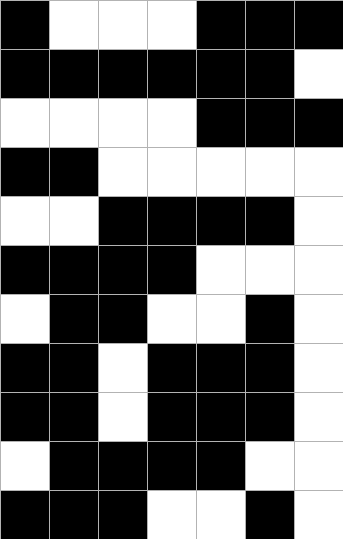[["black", "white", "white", "white", "black", "black", "black"], ["black", "black", "black", "black", "black", "black", "white"], ["white", "white", "white", "white", "black", "black", "black"], ["black", "black", "white", "white", "white", "white", "white"], ["white", "white", "black", "black", "black", "black", "white"], ["black", "black", "black", "black", "white", "white", "white"], ["white", "black", "black", "white", "white", "black", "white"], ["black", "black", "white", "black", "black", "black", "white"], ["black", "black", "white", "black", "black", "black", "white"], ["white", "black", "black", "black", "black", "white", "white"], ["black", "black", "black", "white", "white", "black", "white"]]